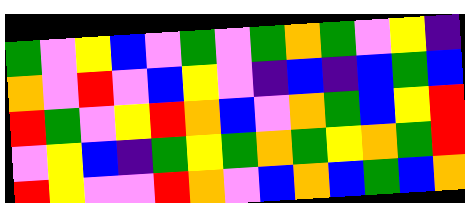[["green", "violet", "yellow", "blue", "violet", "green", "violet", "green", "orange", "green", "violet", "yellow", "indigo"], ["orange", "violet", "red", "violet", "blue", "yellow", "violet", "indigo", "blue", "indigo", "blue", "green", "blue"], ["red", "green", "violet", "yellow", "red", "orange", "blue", "violet", "orange", "green", "blue", "yellow", "red"], ["violet", "yellow", "blue", "indigo", "green", "yellow", "green", "orange", "green", "yellow", "orange", "green", "red"], ["red", "yellow", "violet", "violet", "red", "orange", "violet", "blue", "orange", "blue", "green", "blue", "orange"]]